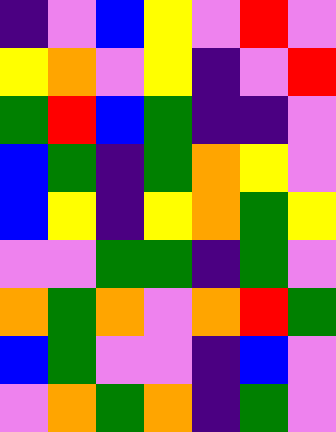[["indigo", "violet", "blue", "yellow", "violet", "red", "violet"], ["yellow", "orange", "violet", "yellow", "indigo", "violet", "red"], ["green", "red", "blue", "green", "indigo", "indigo", "violet"], ["blue", "green", "indigo", "green", "orange", "yellow", "violet"], ["blue", "yellow", "indigo", "yellow", "orange", "green", "yellow"], ["violet", "violet", "green", "green", "indigo", "green", "violet"], ["orange", "green", "orange", "violet", "orange", "red", "green"], ["blue", "green", "violet", "violet", "indigo", "blue", "violet"], ["violet", "orange", "green", "orange", "indigo", "green", "violet"]]